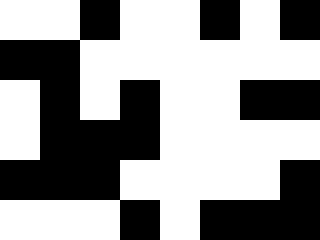[["white", "white", "black", "white", "white", "black", "white", "black"], ["black", "black", "white", "white", "white", "white", "white", "white"], ["white", "black", "white", "black", "white", "white", "black", "black"], ["white", "black", "black", "black", "white", "white", "white", "white"], ["black", "black", "black", "white", "white", "white", "white", "black"], ["white", "white", "white", "black", "white", "black", "black", "black"]]